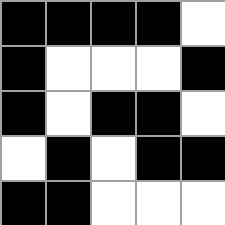[["black", "black", "black", "black", "white"], ["black", "white", "white", "white", "black"], ["black", "white", "black", "black", "white"], ["white", "black", "white", "black", "black"], ["black", "black", "white", "white", "white"]]